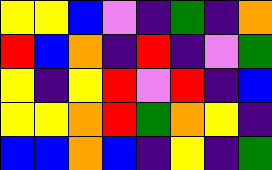[["yellow", "yellow", "blue", "violet", "indigo", "green", "indigo", "orange"], ["red", "blue", "orange", "indigo", "red", "indigo", "violet", "green"], ["yellow", "indigo", "yellow", "red", "violet", "red", "indigo", "blue"], ["yellow", "yellow", "orange", "red", "green", "orange", "yellow", "indigo"], ["blue", "blue", "orange", "blue", "indigo", "yellow", "indigo", "green"]]